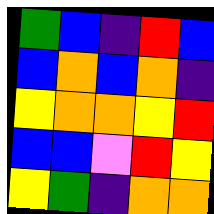[["green", "blue", "indigo", "red", "blue"], ["blue", "orange", "blue", "orange", "indigo"], ["yellow", "orange", "orange", "yellow", "red"], ["blue", "blue", "violet", "red", "yellow"], ["yellow", "green", "indigo", "orange", "orange"]]